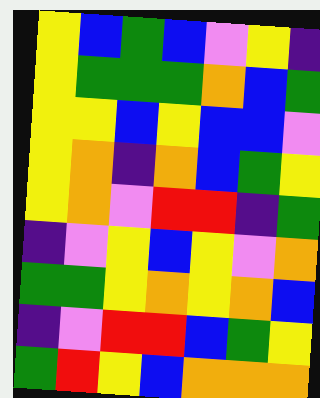[["yellow", "blue", "green", "blue", "violet", "yellow", "indigo"], ["yellow", "green", "green", "green", "orange", "blue", "green"], ["yellow", "yellow", "blue", "yellow", "blue", "blue", "violet"], ["yellow", "orange", "indigo", "orange", "blue", "green", "yellow"], ["yellow", "orange", "violet", "red", "red", "indigo", "green"], ["indigo", "violet", "yellow", "blue", "yellow", "violet", "orange"], ["green", "green", "yellow", "orange", "yellow", "orange", "blue"], ["indigo", "violet", "red", "red", "blue", "green", "yellow"], ["green", "red", "yellow", "blue", "orange", "orange", "orange"]]